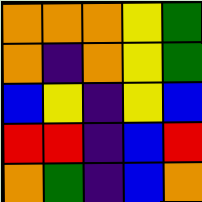[["orange", "orange", "orange", "yellow", "green"], ["orange", "indigo", "orange", "yellow", "green"], ["blue", "yellow", "indigo", "yellow", "blue"], ["red", "red", "indigo", "blue", "red"], ["orange", "green", "indigo", "blue", "orange"]]